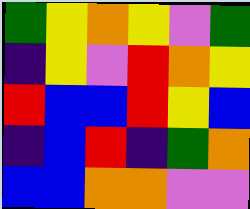[["green", "yellow", "orange", "yellow", "violet", "green"], ["indigo", "yellow", "violet", "red", "orange", "yellow"], ["red", "blue", "blue", "red", "yellow", "blue"], ["indigo", "blue", "red", "indigo", "green", "orange"], ["blue", "blue", "orange", "orange", "violet", "violet"]]